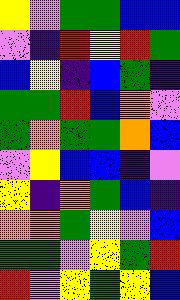[["yellow", "violet", "green", "green", "blue", "blue"], ["violet", "indigo", "red", "yellow", "red", "green"], ["blue", "yellow", "indigo", "blue", "green", "indigo"], ["green", "green", "red", "blue", "orange", "violet"], ["green", "orange", "green", "green", "orange", "blue"], ["violet", "yellow", "blue", "blue", "indigo", "violet"], ["yellow", "indigo", "orange", "green", "blue", "indigo"], ["orange", "orange", "green", "yellow", "violet", "blue"], ["green", "green", "violet", "yellow", "green", "red"], ["red", "violet", "yellow", "green", "yellow", "blue"]]